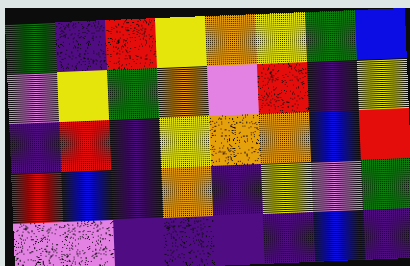[["green", "indigo", "red", "yellow", "orange", "yellow", "green", "blue"], ["violet", "yellow", "green", "orange", "violet", "red", "indigo", "yellow"], ["indigo", "red", "indigo", "yellow", "orange", "orange", "blue", "red"], ["red", "blue", "indigo", "orange", "indigo", "yellow", "violet", "green"], ["violet", "violet", "indigo", "indigo", "indigo", "indigo", "blue", "indigo"]]